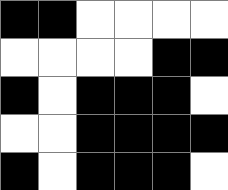[["black", "black", "white", "white", "white", "white"], ["white", "white", "white", "white", "black", "black"], ["black", "white", "black", "black", "black", "white"], ["white", "white", "black", "black", "black", "black"], ["black", "white", "black", "black", "black", "white"]]